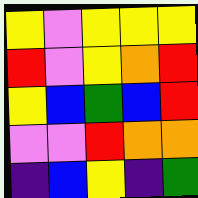[["yellow", "violet", "yellow", "yellow", "yellow"], ["red", "violet", "yellow", "orange", "red"], ["yellow", "blue", "green", "blue", "red"], ["violet", "violet", "red", "orange", "orange"], ["indigo", "blue", "yellow", "indigo", "green"]]